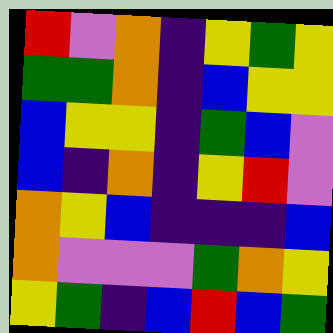[["red", "violet", "orange", "indigo", "yellow", "green", "yellow"], ["green", "green", "orange", "indigo", "blue", "yellow", "yellow"], ["blue", "yellow", "yellow", "indigo", "green", "blue", "violet"], ["blue", "indigo", "orange", "indigo", "yellow", "red", "violet"], ["orange", "yellow", "blue", "indigo", "indigo", "indigo", "blue"], ["orange", "violet", "violet", "violet", "green", "orange", "yellow"], ["yellow", "green", "indigo", "blue", "red", "blue", "green"]]